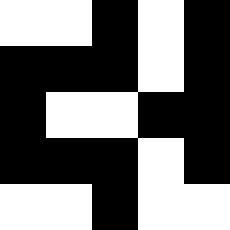[["white", "white", "black", "white", "black"], ["black", "black", "black", "white", "black"], ["black", "white", "white", "black", "black"], ["black", "black", "black", "white", "black"], ["white", "white", "black", "white", "white"]]